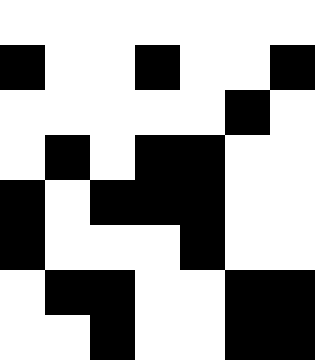[["white", "white", "white", "white", "white", "white", "white"], ["black", "white", "white", "black", "white", "white", "black"], ["white", "white", "white", "white", "white", "black", "white"], ["white", "black", "white", "black", "black", "white", "white"], ["black", "white", "black", "black", "black", "white", "white"], ["black", "white", "white", "white", "black", "white", "white"], ["white", "black", "black", "white", "white", "black", "black"], ["white", "white", "black", "white", "white", "black", "black"]]